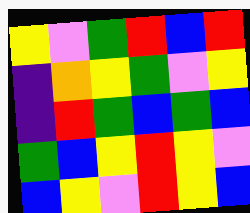[["yellow", "violet", "green", "red", "blue", "red"], ["indigo", "orange", "yellow", "green", "violet", "yellow"], ["indigo", "red", "green", "blue", "green", "blue"], ["green", "blue", "yellow", "red", "yellow", "violet"], ["blue", "yellow", "violet", "red", "yellow", "blue"]]